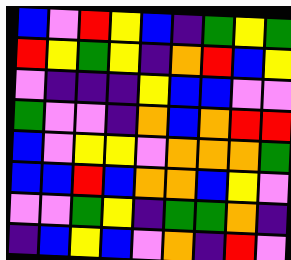[["blue", "violet", "red", "yellow", "blue", "indigo", "green", "yellow", "green"], ["red", "yellow", "green", "yellow", "indigo", "orange", "red", "blue", "yellow"], ["violet", "indigo", "indigo", "indigo", "yellow", "blue", "blue", "violet", "violet"], ["green", "violet", "violet", "indigo", "orange", "blue", "orange", "red", "red"], ["blue", "violet", "yellow", "yellow", "violet", "orange", "orange", "orange", "green"], ["blue", "blue", "red", "blue", "orange", "orange", "blue", "yellow", "violet"], ["violet", "violet", "green", "yellow", "indigo", "green", "green", "orange", "indigo"], ["indigo", "blue", "yellow", "blue", "violet", "orange", "indigo", "red", "violet"]]